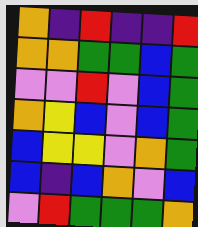[["orange", "indigo", "red", "indigo", "indigo", "red"], ["orange", "orange", "green", "green", "blue", "green"], ["violet", "violet", "red", "violet", "blue", "green"], ["orange", "yellow", "blue", "violet", "blue", "green"], ["blue", "yellow", "yellow", "violet", "orange", "green"], ["blue", "indigo", "blue", "orange", "violet", "blue"], ["violet", "red", "green", "green", "green", "orange"]]